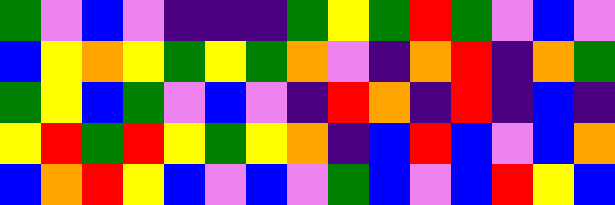[["green", "violet", "blue", "violet", "indigo", "indigo", "indigo", "green", "yellow", "green", "red", "green", "violet", "blue", "violet"], ["blue", "yellow", "orange", "yellow", "green", "yellow", "green", "orange", "violet", "indigo", "orange", "red", "indigo", "orange", "green"], ["green", "yellow", "blue", "green", "violet", "blue", "violet", "indigo", "red", "orange", "indigo", "red", "indigo", "blue", "indigo"], ["yellow", "red", "green", "red", "yellow", "green", "yellow", "orange", "indigo", "blue", "red", "blue", "violet", "blue", "orange"], ["blue", "orange", "red", "yellow", "blue", "violet", "blue", "violet", "green", "blue", "violet", "blue", "red", "yellow", "blue"]]